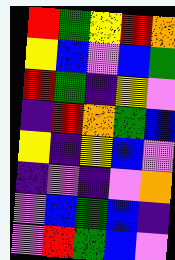[["red", "green", "yellow", "red", "orange"], ["yellow", "blue", "violet", "blue", "green"], ["red", "green", "indigo", "yellow", "violet"], ["indigo", "red", "orange", "green", "blue"], ["yellow", "indigo", "yellow", "blue", "violet"], ["indigo", "violet", "indigo", "violet", "orange"], ["violet", "blue", "green", "blue", "indigo"], ["violet", "red", "green", "blue", "violet"]]